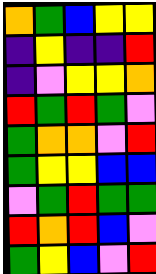[["orange", "green", "blue", "yellow", "yellow"], ["indigo", "yellow", "indigo", "indigo", "red"], ["indigo", "violet", "yellow", "yellow", "orange"], ["red", "green", "red", "green", "violet"], ["green", "orange", "orange", "violet", "red"], ["green", "yellow", "yellow", "blue", "blue"], ["violet", "green", "red", "green", "green"], ["red", "orange", "red", "blue", "violet"], ["green", "yellow", "blue", "violet", "red"]]